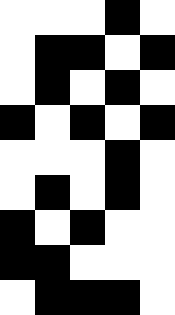[["white", "white", "white", "black", "white"], ["white", "black", "black", "white", "black"], ["white", "black", "white", "black", "white"], ["black", "white", "black", "white", "black"], ["white", "white", "white", "black", "white"], ["white", "black", "white", "black", "white"], ["black", "white", "black", "white", "white"], ["black", "black", "white", "white", "white"], ["white", "black", "black", "black", "white"]]